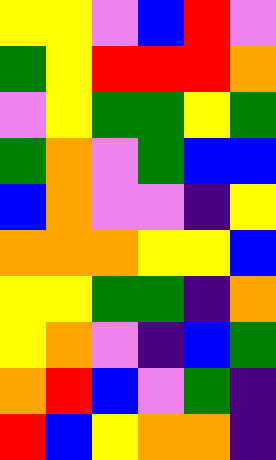[["yellow", "yellow", "violet", "blue", "red", "violet"], ["green", "yellow", "red", "red", "red", "orange"], ["violet", "yellow", "green", "green", "yellow", "green"], ["green", "orange", "violet", "green", "blue", "blue"], ["blue", "orange", "violet", "violet", "indigo", "yellow"], ["orange", "orange", "orange", "yellow", "yellow", "blue"], ["yellow", "yellow", "green", "green", "indigo", "orange"], ["yellow", "orange", "violet", "indigo", "blue", "green"], ["orange", "red", "blue", "violet", "green", "indigo"], ["red", "blue", "yellow", "orange", "orange", "indigo"]]